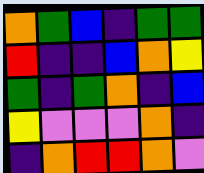[["orange", "green", "blue", "indigo", "green", "green"], ["red", "indigo", "indigo", "blue", "orange", "yellow"], ["green", "indigo", "green", "orange", "indigo", "blue"], ["yellow", "violet", "violet", "violet", "orange", "indigo"], ["indigo", "orange", "red", "red", "orange", "violet"]]